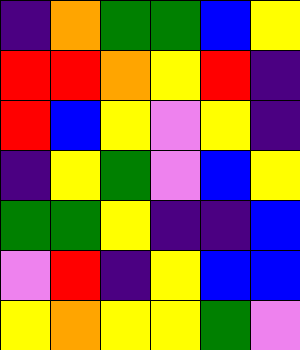[["indigo", "orange", "green", "green", "blue", "yellow"], ["red", "red", "orange", "yellow", "red", "indigo"], ["red", "blue", "yellow", "violet", "yellow", "indigo"], ["indigo", "yellow", "green", "violet", "blue", "yellow"], ["green", "green", "yellow", "indigo", "indigo", "blue"], ["violet", "red", "indigo", "yellow", "blue", "blue"], ["yellow", "orange", "yellow", "yellow", "green", "violet"]]